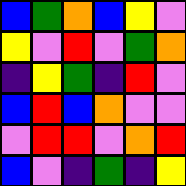[["blue", "green", "orange", "blue", "yellow", "violet"], ["yellow", "violet", "red", "violet", "green", "orange"], ["indigo", "yellow", "green", "indigo", "red", "violet"], ["blue", "red", "blue", "orange", "violet", "violet"], ["violet", "red", "red", "violet", "orange", "red"], ["blue", "violet", "indigo", "green", "indigo", "yellow"]]